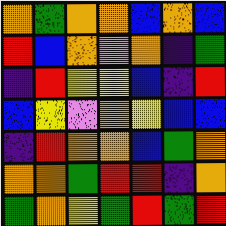[["orange", "green", "orange", "orange", "blue", "orange", "blue"], ["red", "blue", "orange", "violet", "orange", "indigo", "green"], ["indigo", "red", "yellow", "yellow", "blue", "indigo", "red"], ["blue", "yellow", "violet", "orange", "yellow", "blue", "blue"], ["indigo", "red", "orange", "orange", "blue", "green", "orange"], ["orange", "orange", "green", "red", "red", "indigo", "orange"], ["green", "orange", "yellow", "green", "red", "green", "red"]]